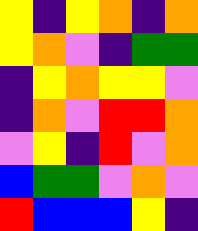[["yellow", "indigo", "yellow", "orange", "indigo", "orange"], ["yellow", "orange", "violet", "indigo", "green", "green"], ["indigo", "yellow", "orange", "yellow", "yellow", "violet"], ["indigo", "orange", "violet", "red", "red", "orange"], ["violet", "yellow", "indigo", "red", "violet", "orange"], ["blue", "green", "green", "violet", "orange", "violet"], ["red", "blue", "blue", "blue", "yellow", "indigo"]]